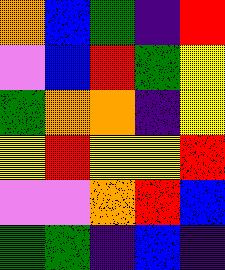[["orange", "blue", "green", "indigo", "red"], ["violet", "blue", "red", "green", "yellow"], ["green", "orange", "orange", "indigo", "yellow"], ["yellow", "red", "yellow", "yellow", "red"], ["violet", "violet", "orange", "red", "blue"], ["green", "green", "indigo", "blue", "indigo"]]